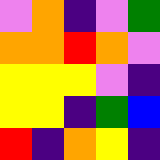[["violet", "orange", "indigo", "violet", "green"], ["orange", "orange", "red", "orange", "violet"], ["yellow", "yellow", "yellow", "violet", "indigo"], ["yellow", "yellow", "indigo", "green", "blue"], ["red", "indigo", "orange", "yellow", "indigo"]]